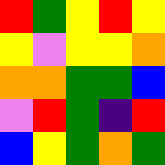[["red", "green", "yellow", "red", "yellow"], ["yellow", "violet", "yellow", "yellow", "orange"], ["orange", "orange", "green", "green", "blue"], ["violet", "red", "green", "indigo", "red"], ["blue", "yellow", "green", "orange", "green"]]